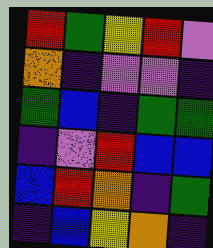[["red", "green", "yellow", "red", "violet"], ["orange", "indigo", "violet", "violet", "indigo"], ["green", "blue", "indigo", "green", "green"], ["indigo", "violet", "red", "blue", "blue"], ["blue", "red", "orange", "indigo", "green"], ["indigo", "blue", "yellow", "orange", "indigo"]]